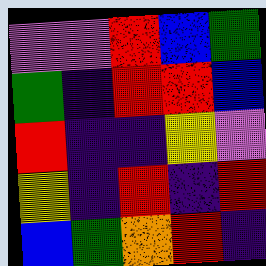[["violet", "violet", "red", "blue", "green"], ["green", "indigo", "red", "red", "blue"], ["red", "indigo", "indigo", "yellow", "violet"], ["yellow", "indigo", "red", "indigo", "red"], ["blue", "green", "orange", "red", "indigo"]]